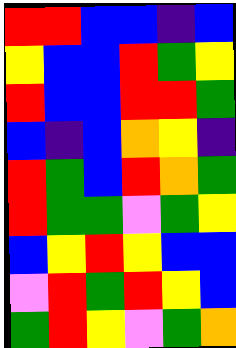[["red", "red", "blue", "blue", "indigo", "blue"], ["yellow", "blue", "blue", "red", "green", "yellow"], ["red", "blue", "blue", "red", "red", "green"], ["blue", "indigo", "blue", "orange", "yellow", "indigo"], ["red", "green", "blue", "red", "orange", "green"], ["red", "green", "green", "violet", "green", "yellow"], ["blue", "yellow", "red", "yellow", "blue", "blue"], ["violet", "red", "green", "red", "yellow", "blue"], ["green", "red", "yellow", "violet", "green", "orange"]]